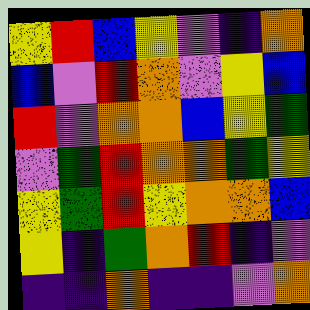[["yellow", "red", "blue", "yellow", "violet", "indigo", "orange"], ["blue", "violet", "red", "orange", "violet", "yellow", "blue"], ["red", "violet", "orange", "orange", "blue", "yellow", "green"], ["violet", "green", "red", "orange", "orange", "green", "yellow"], ["yellow", "green", "red", "yellow", "orange", "orange", "blue"], ["yellow", "indigo", "green", "orange", "red", "indigo", "violet"], ["indigo", "indigo", "orange", "indigo", "indigo", "violet", "orange"]]